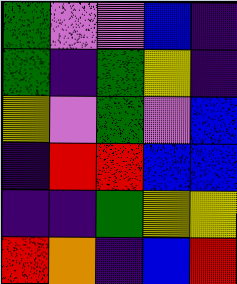[["green", "violet", "violet", "blue", "indigo"], ["green", "indigo", "green", "yellow", "indigo"], ["yellow", "violet", "green", "violet", "blue"], ["indigo", "red", "red", "blue", "blue"], ["indigo", "indigo", "green", "yellow", "yellow"], ["red", "orange", "indigo", "blue", "red"]]